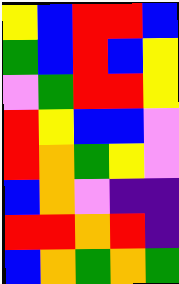[["yellow", "blue", "red", "red", "blue"], ["green", "blue", "red", "blue", "yellow"], ["violet", "green", "red", "red", "yellow"], ["red", "yellow", "blue", "blue", "violet"], ["red", "orange", "green", "yellow", "violet"], ["blue", "orange", "violet", "indigo", "indigo"], ["red", "red", "orange", "red", "indigo"], ["blue", "orange", "green", "orange", "green"]]